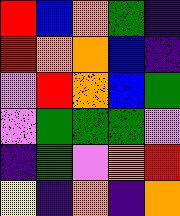[["red", "blue", "orange", "green", "indigo"], ["red", "orange", "orange", "blue", "indigo"], ["violet", "red", "orange", "blue", "green"], ["violet", "green", "green", "green", "violet"], ["indigo", "green", "violet", "orange", "red"], ["yellow", "indigo", "orange", "indigo", "orange"]]